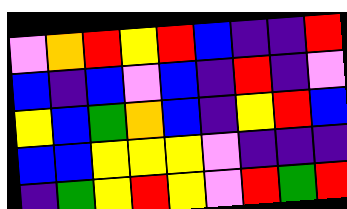[["violet", "orange", "red", "yellow", "red", "blue", "indigo", "indigo", "red"], ["blue", "indigo", "blue", "violet", "blue", "indigo", "red", "indigo", "violet"], ["yellow", "blue", "green", "orange", "blue", "indigo", "yellow", "red", "blue"], ["blue", "blue", "yellow", "yellow", "yellow", "violet", "indigo", "indigo", "indigo"], ["indigo", "green", "yellow", "red", "yellow", "violet", "red", "green", "red"]]